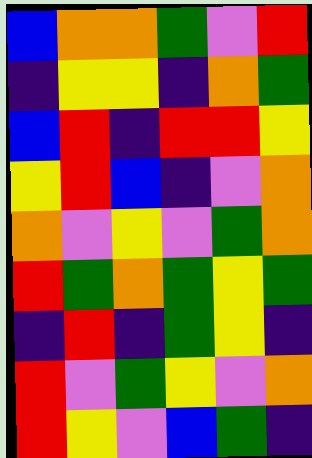[["blue", "orange", "orange", "green", "violet", "red"], ["indigo", "yellow", "yellow", "indigo", "orange", "green"], ["blue", "red", "indigo", "red", "red", "yellow"], ["yellow", "red", "blue", "indigo", "violet", "orange"], ["orange", "violet", "yellow", "violet", "green", "orange"], ["red", "green", "orange", "green", "yellow", "green"], ["indigo", "red", "indigo", "green", "yellow", "indigo"], ["red", "violet", "green", "yellow", "violet", "orange"], ["red", "yellow", "violet", "blue", "green", "indigo"]]